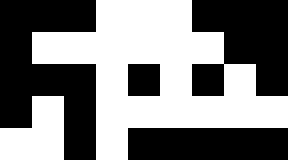[["black", "black", "black", "white", "white", "white", "black", "black", "black"], ["black", "white", "white", "white", "white", "white", "white", "black", "black"], ["black", "black", "black", "white", "black", "white", "black", "white", "black"], ["black", "white", "black", "white", "white", "white", "white", "white", "white"], ["white", "white", "black", "white", "black", "black", "black", "black", "black"]]